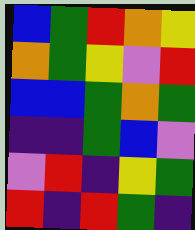[["blue", "green", "red", "orange", "yellow"], ["orange", "green", "yellow", "violet", "red"], ["blue", "blue", "green", "orange", "green"], ["indigo", "indigo", "green", "blue", "violet"], ["violet", "red", "indigo", "yellow", "green"], ["red", "indigo", "red", "green", "indigo"]]